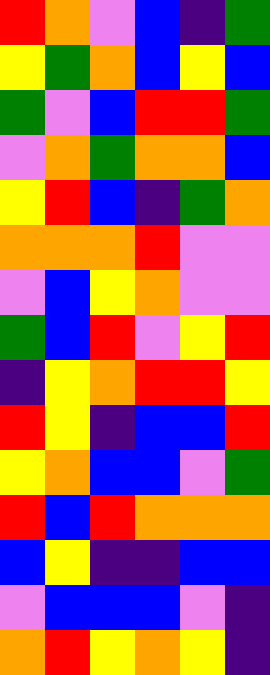[["red", "orange", "violet", "blue", "indigo", "green"], ["yellow", "green", "orange", "blue", "yellow", "blue"], ["green", "violet", "blue", "red", "red", "green"], ["violet", "orange", "green", "orange", "orange", "blue"], ["yellow", "red", "blue", "indigo", "green", "orange"], ["orange", "orange", "orange", "red", "violet", "violet"], ["violet", "blue", "yellow", "orange", "violet", "violet"], ["green", "blue", "red", "violet", "yellow", "red"], ["indigo", "yellow", "orange", "red", "red", "yellow"], ["red", "yellow", "indigo", "blue", "blue", "red"], ["yellow", "orange", "blue", "blue", "violet", "green"], ["red", "blue", "red", "orange", "orange", "orange"], ["blue", "yellow", "indigo", "indigo", "blue", "blue"], ["violet", "blue", "blue", "blue", "violet", "indigo"], ["orange", "red", "yellow", "orange", "yellow", "indigo"]]